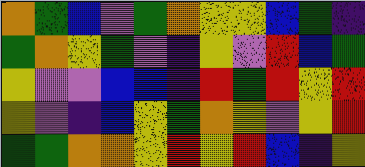[["orange", "green", "blue", "violet", "green", "orange", "yellow", "yellow", "blue", "green", "indigo"], ["green", "orange", "yellow", "green", "violet", "indigo", "yellow", "violet", "red", "blue", "green"], ["yellow", "violet", "violet", "blue", "blue", "indigo", "red", "green", "red", "yellow", "red"], ["yellow", "violet", "indigo", "blue", "yellow", "green", "orange", "yellow", "violet", "yellow", "red"], ["green", "green", "orange", "orange", "yellow", "red", "yellow", "red", "blue", "indigo", "yellow"]]